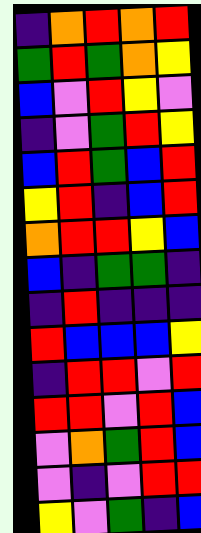[["indigo", "orange", "red", "orange", "red"], ["green", "red", "green", "orange", "yellow"], ["blue", "violet", "red", "yellow", "violet"], ["indigo", "violet", "green", "red", "yellow"], ["blue", "red", "green", "blue", "red"], ["yellow", "red", "indigo", "blue", "red"], ["orange", "red", "red", "yellow", "blue"], ["blue", "indigo", "green", "green", "indigo"], ["indigo", "red", "indigo", "indigo", "indigo"], ["red", "blue", "blue", "blue", "yellow"], ["indigo", "red", "red", "violet", "red"], ["red", "red", "violet", "red", "blue"], ["violet", "orange", "green", "red", "blue"], ["violet", "indigo", "violet", "red", "red"], ["yellow", "violet", "green", "indigo", "blue"]]